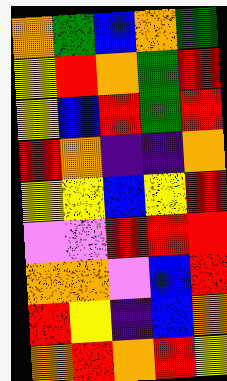[["orange", "green", "blue", "orange", "green"], ["yellow", "red", "orange", "green", "red"], ["yellow", "blue", "red", "green", "red"], ["red", "orange", "indigo", "indigo", "orange"], ["yellow", "yellow", "blue", "yellow", "red"], ["violet", "violet", "red", "red", "red"], ["orange", "orange", "violet", "blue", "red"], ["red", "yellow", "indigo", "blue", "orange"], ["orange", "red", "orange", "red", "yellow"]]